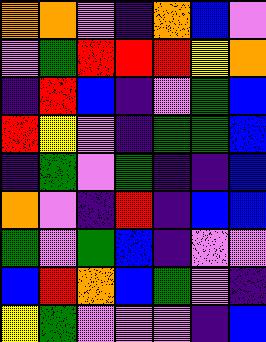[["orange", "orange", "violet", "indigo", "orange", "blue", "violet"], ["violet", "green", "red", "red", "red", "yellow", "orange"], ["indigo", "red", "blue", "indigo", "violet", "green", "blue"], ["red", "yellow", "violet", "indigo", "green", "green", "blue"], ["indigo", "green", "violet", "green", "indigo", "indigo", "blue"], ["orange", "violet", "indigo", "red", "indigo", "blue", "blue"], ["green", "violet", "green", "blue", "indigo", "violet", "violet"], ["blue", "red", "orange", "blue", "green", "violet", "indigo"], ["yellow", "green", "violet", "violet", "violet", "indigo", "blue"]]